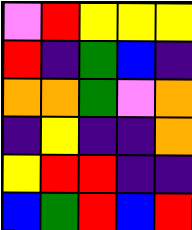[["violet", "red", "yellow", "yellow", "yellow"], ["red", "indigo", "green", "blue", "indigo"], ["orange", "orange", "green", "violet", "orange"], ["indigo", "yellow", "indigo", "indigo", "orange"], ["yellow", "red", "red", "indigo", "indigo"], ["blue", "green", "red", "blue", "red"]]